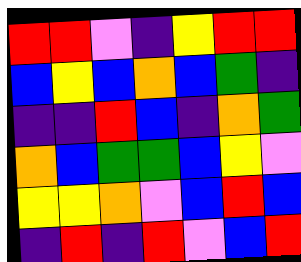[["red", "red", "violet", "indigo", "yellow", "red", "red"], ["blue", "yellow", "blue", "orange", "blue", "green", "indigo"], ["indigo", "indigo", "red", "blue", "indigo", "orange", "green"], ["orange", "blue", "green", "green", "blue", "yellow", "violet"], ["yellow", "yellow", "orange", "violet", "blue", "red", "blue"], ["indigo", "red", "indigo", "red", "violet", "blue", "red"]]